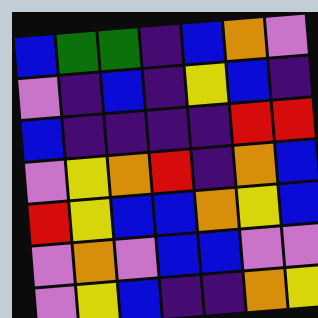[["blue", "green", "green", "indigo", "blue", "orange", "violet"], ["violet", "indigo", "blue", "indigo", "yellow", "blue", "indigo"], ["blue", "indigo", "indigo", "indigo", "indigo", "red", "red"], ["violet", "yellow", "orange", "red", "indigo", "orange", "blue"], ["red", "yellow", "blue", "blue", "orange", "yellow", "blue"], ["violet", "orange", "violet", "blue", "blue", "violet", "violet"], ["violet", "yellow", "blue", "indigo", "indigo", "orange", "yellow"]]